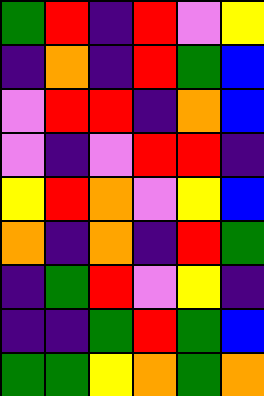[["green", "red", "indigo", "red", "violet", "yellow"], ["indigo", "orange", "indigo", "red", "green", "blue"], ["violet", "red", "red", "indigo", "orange", "blue"], ["violet", "indigo", "violet", "red", "red", "indigo"], ["yellow", "red", "orange", "violet", "yellow", "blue"], ["orange", "indigo", "orange", "indigo", "red", "green"], ["indigo", "green", "red", "violet", "yellow", "indigo"], ["indigo", "indigo", "green", "red", "green", "blue"], ["green", "green", "yellow", "orange", "green", "orange"]]